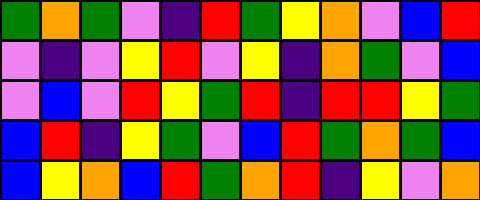[["green", "orange", "green", "violet", "indigo", "red", "green", "yellow", "orange", "violet", "blue", "red"], ["violet", "indigo", "violet", "yellow", "red", "violet", "yellow", "indigo", "orange", "green", "violet", "blue"], ["violet", "blue", "violet", "red", "yellow", "green", "red", "indigo", "red", "red", "yellow", "green"], ["blue", "red", "indigo", "yellow", "green", "violet", "blue", "red", "green", "orange", "green", "blue"], ["blue", "yellow", "orange", "blue", "red", "green", "orange", "red", "indigo", "yellow", "violet", "orange"]]